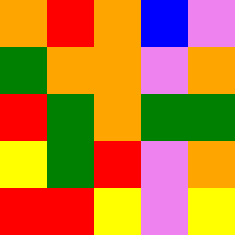[["orange", "red", "orange", "blue", "violet"], ["green", "orange", "orange", "violet", "orange"], ["red", "green", "orange", "green", "green"], ["yellow", "green", "red", "violet", "orange"], ["red", "red", "yellow", "violet", "yellow"]]